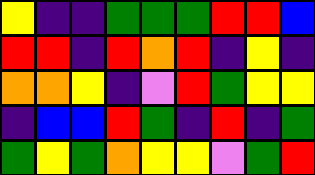[["yellow", "indigo", "indigo", "green", "green", "green", "red", "red", "blue"], ["red", "red", "indigo", "red", "orange", "red", "indigo", "yellow", "indigo"], ["orange", "orange", "yellow", "indigo", "violet", "red", "green", "yellow", "yellow"], ["indigo", "blue", "blue", "red", "green", "indigo", "red", "indigo", "green"], ["green", "yellow", "green", "orange", "yellow", "yellow", "violet", "green", "red"]]